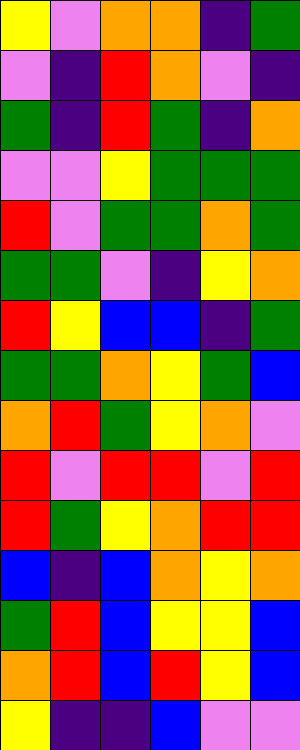[["yellow", "violet", "orange", "orange", "indigo", "green"], ["violet", "indigo", "red", "orange", "violet", "indigo"], ["green", "indigo", "red", "green", "indigo", "orange"], ["violet", "violet", "yellow", "green", "green", "green"], ["red", "violet", "green", "green", "orange", "green"], ["green", "green", "violet", "indigo", "yellow", "orange"], ["red", "yellow", "blue", "blue", "indigo", "green"], ["green", "green", "orange", "yellow", "green", "blue"], ["orange", "red", "green", "yellow", "orange", "violet"], ["red", "violet", "red", "red", "violet", "red"], ["red", "green", "yellow", "orange", "red", "red"], ["blue", "indigo", "blue", "orange", "yellow", "orange"], ["green", "red", "blue", "yellow", "yellow", "blue"], ["orange", "red", "blue", "red", "yellow", "blue"], ["yellow", "indigo", "indigo", "blue", "violet", "violet"]]